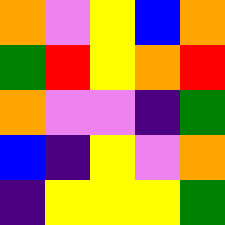[["orange", "violet", "yellow", "blue", "orange"], ["green", "red", "yellow", "orange", "red"], ["orange", "violet", "violet", "indigo", "green"], ["blue", "indigo", "yellow", "violet", "orange"], ["indigo", "yellow", "yellow", "yellow", "green"]]